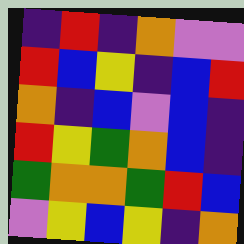[["indigo", "red", "indigo", "orange", "violet", "violet"], ["red", "blue", "yellow", "indigo", "blue", "red"], ["orange", "indigo", "blue", "violet", "blue", "indigo"], ["red", "yellow", "green", "orange", "blue", "indigo"], ["green", "orange", "orange", "green", "red", "blue"], ["violet", "yellow", "blue", "yellow", "indigo", "orange"]]